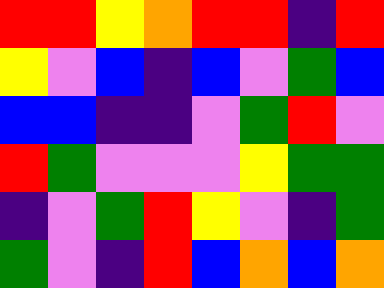[["red", "red", "yellow", "orange", "red", "red", "indigo", "red"], ["yellow", "violet", "blue", "indigo", "blue", "violet", "green", "blue"], ["blue", "blue", "indigo", "indigo", "violet", "green", "red", "violet"], ["red", "green", "violet", "violet", "violet", "yellow", "green", "green"], ["indigo", "violet", "green", "red", "yellow", "violet", "indigo", "green"], ["green", "violet", "indigo", "red", "blue", "orange", "blue", "orange"]]